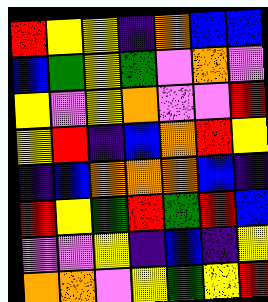[["red", "yellow", "yellow", "indigo", "orange", "blue", "blue"], ["blue", "green", "yellow", "green", "violet", "orange", "violet"], ["yellow", "violet", "yellow", "orange", "violet", "violet", "red"], ["yellow", "red", "indigo", "blue", "orange", "red", "yellow"], ["indigo", "blue", "orange", "orange", "orange", "blue", "indigo"], ["red", "yellow", "green", "red", "green", "red", "blue"], ["violet", "violet", "yellow", "indigo", "blue", "indigo", "yellow"], ["orange", "orange", "violet", "yellow", "green", "yellow", "red"]]